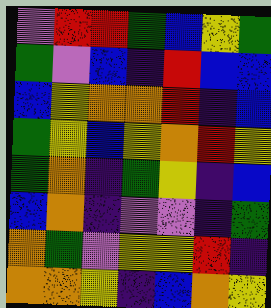[["violet", "red", "red", "green", "blue", "yellow", "green"], ["green", "violet", "blue", "indigo", "red", "blue", "blue"], ["blue", "yellow", "orange", "orange", "red", "indigo", "blue"], ["green", "yellow", "blue", "yellow", "orange", "red", "yellow"], ["green", "orange", "indigo", "green", "yellow", "indigo", "blue"], ["blue", "orange", "indigo", "violet", "violet", "indigo", "green"], ["orange", "green", "violet", "yellow", "yellow", "red", "indigo"], ["orange", "orange", "yellow", "indigo", "blue", "orange", "yellow"]]